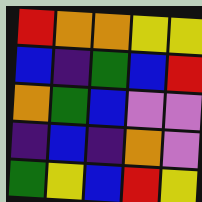[["red", "orange", "orange", "yellow", "yellow"], ["blue", "indigo", "green", "blue", "red"], ["orange", "green", "blue", "violet", "violet"], ["indigo", "blue", "indigo", "orange", "violet"], ["green", "yellow", "blue", "red", "yellow"]]